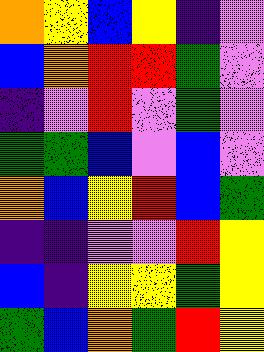[["orange", "yellow", "blue", "yellow", "indigo", "violet"], ["blue", "orange", "red", "red", "green", "violet"], ["indigo", "violet", "red", "violet", "green", "violet"], ["green", "green", "blue", "violet", "blue", "violet"], ["orange", "blue", "yellow", "red", "blue", "green"], ["indigo", "indigo", "violet", "violet", "red", "yellow"], ["blue", "indigo", "yellow", "yellow", "green", "yellow"], ["green", "blue", "orange", "green", "red", "yellow"]]